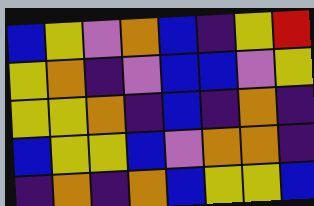[["blue", "yellow", "violet", "orange", "blue", "indigo", "yellow", "red"], ["yellow", "orange", "indigo", "violet", "blue", "blue", "violet", "yellow"], ["yellow", "yellow", "orange", "indigo", "blue", "indigo", "orange", "indigo"], ["blue", "yellow", "yellow", "blue", "violet", "orange", "orange", "indigo"], ["indigo", "orange", "indigo", "orange", "blue", "yellow", "yellow", "blue"]]